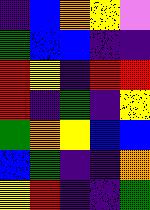[["indigo", "blue", "orange", "yellow", "violet"], ["green", "blue", "blue", "indigo", "indigo"], ["red", "yellow", "indigo", "red", "red"], ["red", "indigo", "green", "indigo", "yellow"], ["green", "orange", "yellow", "blue", "blue"], ["blue", "green", "indigo", "indigo", "orange"], ["yellow", "red", "indigo", "indigo", "green"]]